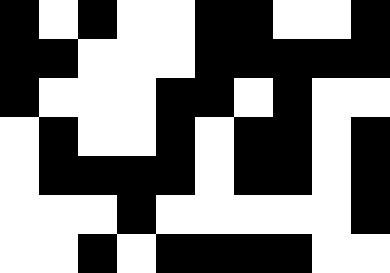[["black", "white", "black", "white", "white", "black", "black", "white", "white", "black"], ["black", "black", "white", "white", "white", "black", "black", "black", "black", "black"], ["black", "white", "white", "white", "black", "black", "white", "black", "white", "white"], ["white", "black", "white", "white", "black", "white", "black", "black", "white", "black"], ["white", "black", "black", "black", "black", "white", "black", "black", "white", "black"], ["white", "white", "white", "black", "white", "white", "white", "white", "white", "black"], ["white", "white", "black", "white", "black", "black", "black", "black", "white", "white"]]